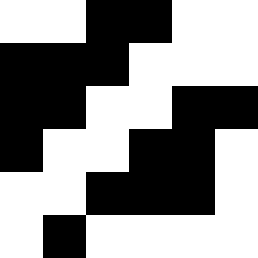[["white", "white", "black", "black", "white", "white"], ["black", "black", "black", "white", "white", "white"], ["black", "black", "white", "white", "black", "black"], ["black", "white", "white", "black", "black", "white"], ["white", "white", "black", "black", "black", "white"], ["white", "black", "white", "white", "white", "white"]]